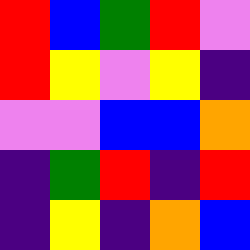[["red", "blue", "green", "red", "violet"], ["red", "yellow", "violet", "yellow", "indigo"], ["violet", "violet", "blue", "blue", "orange"], ["indigo", "green", "red", "indigo", "red"], ["indigo", "yellow", "indigo", "orange", "blue"]]